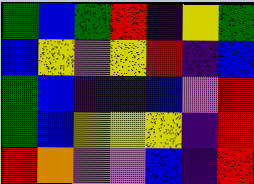[["green", "blue", "green", "red", "indigo", "yellow", "green"], ["blue", "yellow", "violet", "yellow", "red", "indigo", "blue"], ["green", "blue", "indigo", "indigo", "blue", "violet", "red"], ["green", "blue", "yellow", "yellow", "yellow", "indigo", "red"], ["red", "orange", "violet", "violet", "blue", "indigo", "red"]]